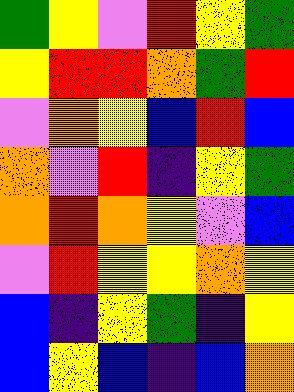[["green", "yellow", "violet", "red", "yellow", "green"], ["yellow", "red", "red", "orange", "green", "red"], ["violet", "orange", "yellow", "blue", "red", "blue"], ["orange", "violet", "red", "indigo", "yellow", "green"], ["orange", "red", "orange", "yellow", "violet", "blue"], ["violet", "red", "yellow", "yellow", "orange", "yellow"], ["blue", "indigo", "yellow", "green", "indigo", "yellow"], ["blue", "yellow", "blue", "indigo", "blue", "orange"]]